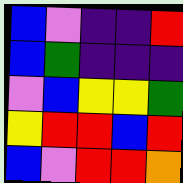[["blue", "violet", "indigo", "indigo", "red"], ["blue", "green", "indigo", "indigo", "indigo"], ["violet", "blue", "yellow", "yellow", "green"], ["yellow", "red", "red", "blue", "red"], ["blue", "violet", "red", "red", "orange"]]